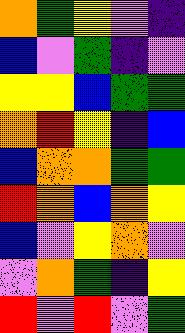[["orange", "green", "yellow", "violet", "indigo"], ["blue", "violet", "green", "indigo", "violet"], ["yellow", "yellow", "blue", "green", "green"], ["orange", "red", "yellow", "indigo", "blue"], ["blue", "orange", "orange", "green", "green"], ["red", "orange", "blue", "orange", "yellow"], ["blue", "violet", "yellow", "orange", "violet"], ["violet", "orange", "green", "indigo", "yellow"], ["red", "violet", "red", "violet", "green"]]